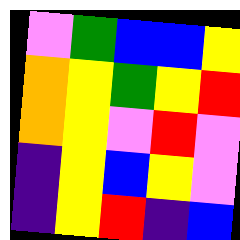[["violet", "green", "blue", "blue", "yellow"], ["orange", "yellow", "green", "yellow", "red"], ["orange", "yellow", "violet", "red", "violet"], ["indigo", "yellow", "blue", "yellow", "violet"], ["indigo", "yellow", "red", "indigo", "blue"]]